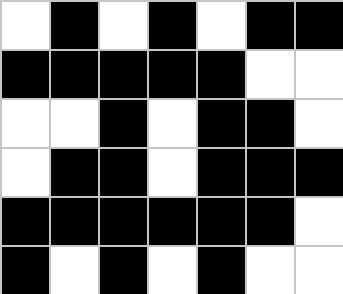[["white", "black", "white", "black", "white", "black", "black"], ["black", "black", "black", "black", "black", "white", "white"], ["white", "white", "black", "white", "black", "black", "white"], ["white", "black", "black", "white", "black", "black", "black"], ["black", "black", "black", "black", "black", "black", "white"], ["black", "white", "black", "white", "black", "white", "white"]]